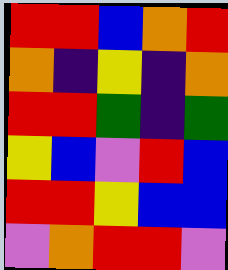[["red", "red", "blue", "orange", "red"], ["orange", "indigo", "yellow", "indigo", "orange"], ["red", "red", "green", "indigo", "green"], ["yellow", "blue", "violet", "red", "blue"], ["red", "red", "yellow", "blue", "blue"], ["violet", "orange", "red", "red", "violet"]]